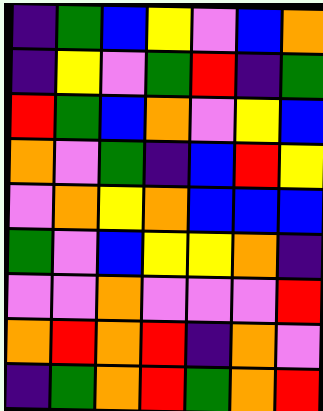[["indigo", "green", "blue", "yellow", "violet", "blue", "orange"], ["indigo", "yellow", "violet", "green", "red", "indigo", "green"], ["red", "green", "blue", "orange", "violet", "yellow", "blue"], ["orange", "violet", "green", "indigo", "blue", "red", "yellow"], ["violet", "orange", "yellow", "orange", "blue", "blue", "blue"], ["green", "violet", "blue", "yellow", "yellow", "orange", "indigo"], ["violet", "violet", "orange", "violet", "violet", "violet", "red"], ["orange", "red", "orange", "red", "indigo", "orange", "violet"], ["indigo", "green", "orange", "red", "green", "orange", "red"]]